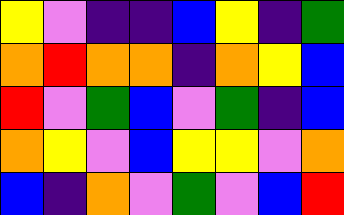[["yellow", "violet", "indigo", "indigo", "blue", "yellow", "indigo", "green"], ["orange", "red", "orange", "orange", "indigo", "orange", "yellow", "blue"], ["red", "violet", "green", "blue", "violet", "green", "indigo", "blue"], ["orange", "yellow", "violet", "blue", "yellow", "yellow", "violet", "orange"], ["blue", "indigo", "orange", "violet", "green", "violet", "blue", "red"]]